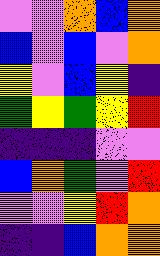[["violet", "violet", "orange", "blue", "orange"], ["blue", "violet", "blue", "violet", "orange"], ["yellow", "violet", "blue", "yellow", "indigo"], ["green", "yellow", "green", "yellow", "red"], ["indigo", "indigo", "indigo", "violet", "violet"], ["blue", "orange", "green", "violet", "red"], ["violet", "violet", "yellow", "red", "orange"], ["indigo", "indigo", "blue", "orange", "orange"]]